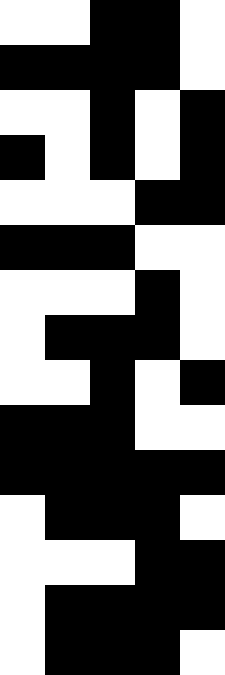[["white", "white", "black", "black", "white"], ["black", "black", "black", "black", "white"], ["white", "white", "black", "white", "black"], ["black", "white", "black", "white", "black"], ["white", "white", "white", "black", "black"], ["black", "black", "black", "white", "white"], ["white", "white", "white", "black", "white"], ["white", "black", "black", "black", "white"], ["white", "white", "black", "white", "black"], ["black", "black", "black", "white", "white"], ["black", "black", "black", "black", "black"], ["white", "black", "black", "black", "white"], ["white", "white", "white", "black", "black"], ["white", "black", "black", "black", "black"], ["white", "black", "black", "black", "white"]]